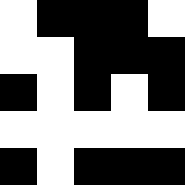[["white", "black", "black", "black", "white"], ["white", "white", "black", "black", "black"], ["black", "white", "black", "white", "black"], ["white", "white", "white", "white", "white"], ["black", "white", "black", "black", "black"]]